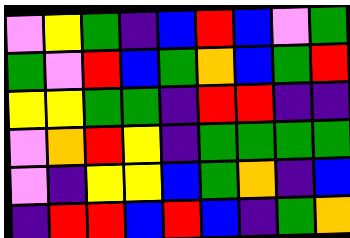[["violet", "yellow", "green", "indigo", "blue", "red", "blue", "violet", "green"], ["green", "violet", "red", "blue", "green", "orange", "blue", "green", "red"], ["yellow", "yellow", "green", "green", "indigo", "red", "red", "indigo", "indigo"], ["violet", "orange", "red", "yellow", "indigo", "green", "green", "green", "green"], ["violet", "indigo", "yellow", "yellow", "blue", "green", "orange", "indigo", "blue"], ["indigo", "red", "red", "blue", "red", "blue", "indigo", "green", "orange"]]